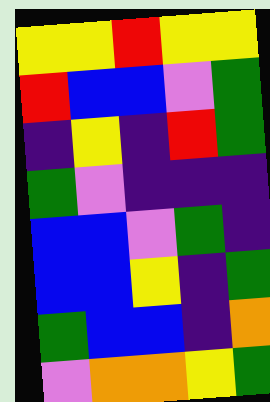[["yellow", "yellow", "red", "yellow", "yellow"], ["red", "blue", "blue", "violet", "green"], ["indigo", "yellow", "indigo", "red", "green"], ["green", "violet", "indigo", "indigo", "indigo"], ["blue", "blue", "violet", "green", "indigo"], ["blue", "blue", "yellow", "indigo", "green"], ["green", "blue", "blue", "indigo", "orange"], ["violet", "orange", "orange", "yellow", "green"]]